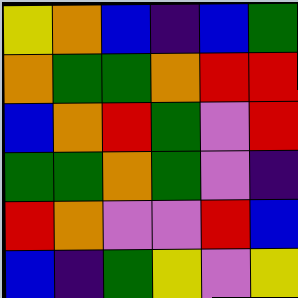[["yellow", "orange", "blue", "indigo", "blue", "green"], ["orange", "green", "green", "orange", "red", "red"], ["blue", "orange", "red", "green", "violet", "red"], ["green", "green", "orange", "green", "violet", "indigo"], ["red", "orange", "violet", "violet", "red", "blue"], ["blue", "indigo", "green", "yellow", "violet", "yellow"]]